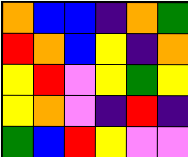[["orange", "blue", "blue", "indigo", "orange", "green"], ["red", "orange", "blue", "yellow", "indigo", "orange"], ["yellow", "red", "violet", "yellow", "green", "yellow"], ["yellow", "orange", "violet", "indigo", "red", "indigo"], ["green", "blue", "red", "yellow", "violet", "violet"]]